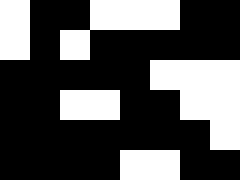[["white", "black", "black", "white", "white", "white", "black", "black"], ["white", "black", "white", "black", "black", "black", "black", "black"], ["black", "black", "black", "black", "black", "white", "white", "white"], ["black", "black", "white", "white", "black", "black", "white", "white"], ["black", "black", "black", "black", "black", "black", "black", "white"], ["black", "black", "black", "black", "white", "white", "black", "black"]]